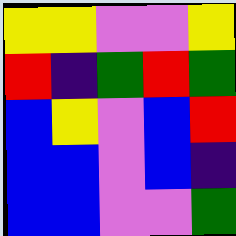[["yellow", "yellow", "violet", "violet", "yellow"], ["red", "indigo", "green", "red", "green"], ["blue", "yellow", "violet", "blue", "red"], ["blue", "blue", "violet", "blue", "indigo"], ["blue", "blue", "violet", "violet", "green"]]